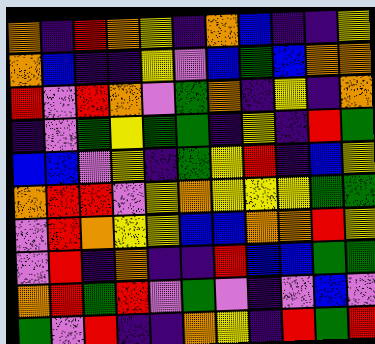[["orange", "indigo", "red", "orange", "yellow", "indigo", "orange", "blue", "indigo", "indigo", "yellow"], ["orange", "blue", "indigo", "indigo", "yellow", "violet", "blue", "green", "blue", "orange", "orange"], ["red", "violet", "red", "orange", "violet", "green", "orange", "indigo", "yellow", "indigo", "orange"], ["indigo", "violet", "green", "yellow", "green", "green", "indigo", "yellow", "indigo", "red", "green"], ["blue", "blue", "violet", "yellow", "indigo", "green", "yellow", "red", "indigo", "blue", "yellow"], ["orange", "red", "red", "violet", "yellow", "orange", "yellow", "yellow", "yellow", "green", "green"], ["violet", "red", "orange", "yellow", "yellow", "blue", "blue", "orange", "orange", "red", "yellow"], ["violet", "red", "indigo", "orange", "indigo", "indigo", "red", "blue", "blue", "green", "green"], ["orange", "red", "green", "red", "violet", "green", "violet", "indigo", "violet", "blue", "violet"], ["green", "violet", "red", "indigo", "indigo", "orange", "yellow", "indigo", "red", "green", "red"]]